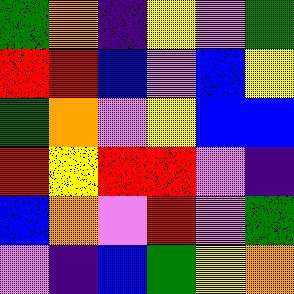[["green", "orange", "indigo", "yellow", "violet", "green"], ["red", "red", "blue", "violet", "blue", "yellow"], ["green", "orange", "violet", "yellow", "blue", "blue"], ["red", "yellow", "red", "red", "violet", "indigo"], ["blue", "orange", "violet", "red", "violet", "green"], ["violet", "indigo", "blue", "green", "yellow", "orange"]]